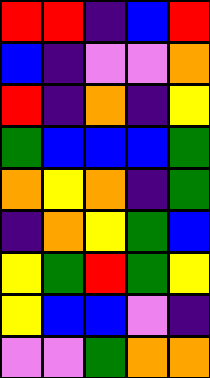[["red", "red", "indigo", "blue", "red"], ["blue", "indigo", "violet", "violet", "orange"], ["red", "indigo", "orange", "indigo", "yellow"], ["green", "blue", "blue", "blue", "green"], ["orange", "yellow", "orange", "indigo", "green"], ["indigo", "orange", "yellow", "green", "blue"], ["yellow", "green", "red", "green", "yellow"], ["yellow", "blue", "blue", "violet", "indigo"], ["violet", "violet", "green", "orange", "orange"]]